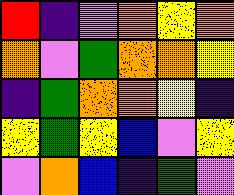[["red", "indigo", "violet", "orange", "yellow", "orange"], ["orange", "violet", "green", "orange", "orange", "yellow"], ["indigo", "green", "orange", "orange", "yellow", "indigo"], ["yellow", "green", "yellow", "blue", "violet", "yellow"], ["violet", "orange", "blue", "indigo", "green", "violet"]]